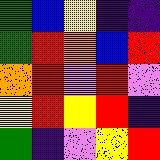[["green", "blue", "yellow", "indigo", "indigo"], ["green", "red", "orange", "blue", "red"], ["orange", "red", "violet", "red", "violet"], ["yellow", "red", "yellow", "red", "indigo"], ["green", "indigo", "violet", "yellow", "red"]]